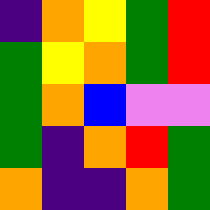[["indigo", "orange", "yellow", "green", "red"], ["green", "yellow", "orange", "green", "red"], ["green", "orange", "blue", "violet", "violet"], ["green", "indigo", "orange", "red", "green"], ["orange", "indigo", "indigo", "orange", "green"]]